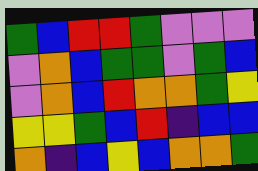[["green", "blue", "red", "red", "green", "violet", "violet", "violet"], ["violet", "orange", "blue", "green", "green", "violet", "green", "blue"], ["violet", "orange", "blue", "red", "orange", "orange", "green", "yellow"], ["yellow", "yellow", "green", "blue", "red", "indigo", "blue", "blue"], ["orange", "indigo", "blue", "yellow", "blue", "orange", "orange", "green"]]